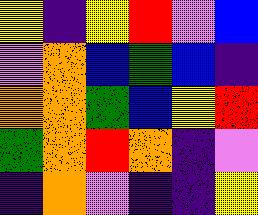[["yellow", "indigo", "yellow", "red", "violet", "blue"], ["violet", "orange", "blue", "green", "blue", "indigo"], ["orange", "orange", "green", "blue", "yellow", "red"], ["green", "orange", "red", "orange", "indigo", "violet"], ["indigo", "orange", "violet", "indigo", "indigo", "yellow"]]